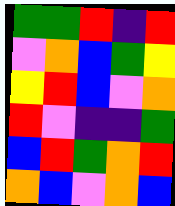[["green", "green", "red", "indigo", "red"], ["violet", "orange", "blue", "green", "yellow"], ["yellow", "red", "blue", "violet", "orange"], ["red", "violet", "indigo", "indigo", "green"], ["blue", "red", "green", "orange", "red"], ["orange", "blue", "violet", "orange", "blue"]]